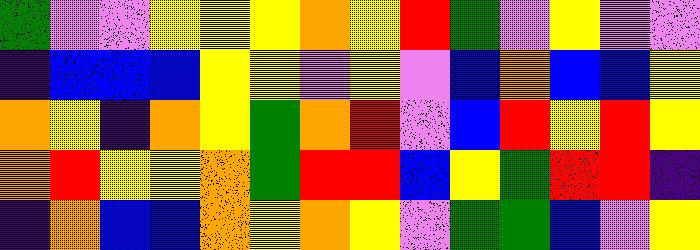[["green", "violet", "violet", "yellow", "yellow", "yellow", "orange", "yellow", "red", "green", "violet", "yellow", "violet", "violet"], ["indigo", "blue", "blue", "blue", "yellow", "yellow", "violet", "yellow", "violet", "blue", "orange", "blue", "blue", "yellow"], ["orange", "yellow", "indigo", "orange", "yellow", "green", "orange", "red", "violet", "blue", "red", "yellow", "red", "yellow"], ["orange", "red", "yellow", "yellow", "orange", "green", "red", "red", "blue", "yellow", "green", "red", "red", "indigo"], ["indigo", "orange", "blue", "blue", "orange", "yellow", "orange", "yellow", "violet", "green", "green", "blue", "violet", "yellow"]]